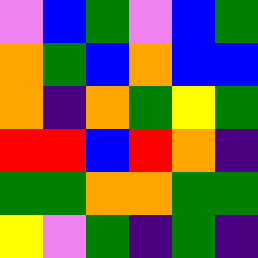[["violet", "blue", "green", "violet", "blue", "green"], ["orange", "green", "blue", "orange", "blue", "blue"], ["orange", "indigo", "orange", "green", "yellow", "green"], ["red", "red", "blue", "red", "orange", "indigo"], ["green", "green", "orange", "orange", "green", "green"], ["yellow", "violet", "green", "indigo", "green", "indigo"]]